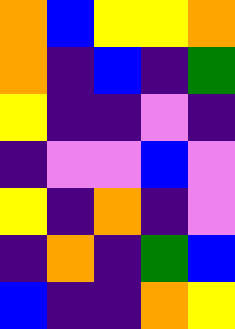[["orange", "blue", "yellow", "yellow", "orange"], ["orange", "indigo", "blue", "indigo", "green"], ["yellow", "indigo", "indigo", "violet", "indigo"], ["indigo", "violet", "violet", "blue", "violet"], ["yellow", "indigo", "orange", "indigo", "violet"], ["indigo", "orange", "indigo", "green", "blue"], ["blue", "indigo", "indigo", "orange", "yellow"]]